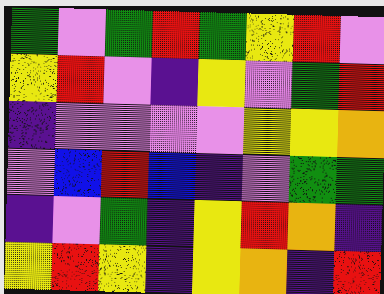[["green", "violet", "green", "red", "green", "yellow", "red", "violet"], ["yellow", "red", "violet", "indigo", "yellow", "violet", "green", "red"], ["indigo", "violet", "violet", "violet", "violet", "yellow", "yellow", "orange"], ["violet", "blue", "red", "blue", "indigo", "violet", "green", "green"], ["indigo", "violet", "green", "indigo", "yellow", "red", "orange", "indigo"], ["yellow", "red", "yellow", "indigo", "yellow", "orange", "indigo", "red"]]